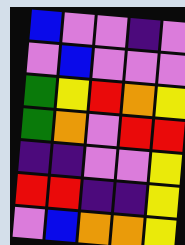[["blue", "violet", "violet", "indigo", "violet"], ["violet", "blue", "violet", "violet", "violet"], ["green", "yellow", "red", "orange", "yellow"], ["green", "orange", "violet", "red", "red"], ["indigo", "indigo", "violet", "violet", "yellow"], ["red", "red", "indigo", "indigo", "yellow"], ["violet", "blue", "orange", "orange", "yellow"]]